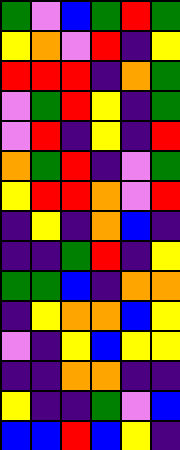[["green", "violet", "blue", "green", "red", "green"], ["yellow", "orange", "violet", "red", "indigo", "yellow"], ["red", "red", "red", "indigo", "orange", "green"], ["violet", "green", "red", "yellow", "indigo", "green"], ["violet", "red", "indigo", "yellow", "indigo", "red"], ["orange", "green", "red", "indigo", "violet", "green"], ["yellow", "red", "red", "orange", "violet", "red"], ["indigo", "yellow", "indigo", "orange", "blue", "indigo"], ["indigo", "indigo", "green", "red", "indigo", "yellow"], ["green", "green", "blue", "indigo", "orange", "orange"], ["indigo", "yellow", "orange", "orange", "blue", "yellow"], ["violet", "indigo", "yellow", "blue", "yellow", "yellow"], ["indigo", "indigo", "orange", "orange", "indigo", "indigo"], ["yellow", "indigo", "indigo", "green", "violet", "blue"], ["blue", "blue", "red", "blue", "yellow", "indigo"]]